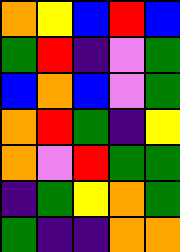[["orange", "yellow", "blue", "red", "blue"], ["green", "red", "indigo", "violet", "green"], ["blue", "orange", "blue", "violet", "green"], ["orange", "red", "green", "indigo", "yellow"], ["orange", "violet", "red", "green", "green"], ["indigo", "green", "yellow", "orange", "green"], ["green", "indigo", "indigo", "orange", "orange"]]